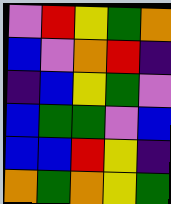[["violet", "red", "yellow", "green", "orange"], ["blue", "violet", "orange", "red", "indigo"], ["indigo", "blue", "yellow", "green", "violet"], ["blue", "green", "green", "violet", "blue"], ["blue", "blue", "red", "yellow", "indigo"], ["orange", "green", "orange", "yellow", "green"]]